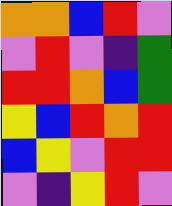[["orange", "orange", "blue", "red", "violet"], ["violet", "red", "violet", "indigo", "green"], ["red", "red", "orange", "blue", "green"], ["yellow", "blue", "red", "orange", "red"], ["blue", "yellow", "violet", "red", "red"], ["violet", "indigo", "yellow", "red", "violet"]]